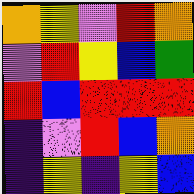[["orange", "yellow", "violet", "red", "orange"], ["violet", "red", "yellow", "blue", "green"], ["red", "blue", "red", "red", "red"], ["indigo", "violet", "red", "blue", "orange"], ["indigo", "yellow", "indigo", "yellow", "blue"]]